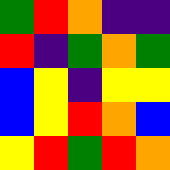[["green", "red", "orange", "indigo", "indigo"], ["red", "indigo", "green", "orange", "green"], ["blue", "yellow", "indigo", "yellow", "yellow"], ["blue", "yellow", "red", "orange", "blue"], ["yellow", "red", "green", "red", "orange"]]